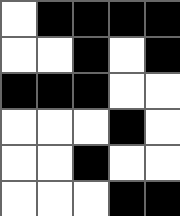[["white", "black", "black", "black", "black"], ["white", "white", "black", "white", "black"], ["black", "black", "black", "white", "white"], ["white", "white", "white", "black", "white"], ["white", "white", "black", "white", "white"], ["white", "white", "white", "black", "black"]]